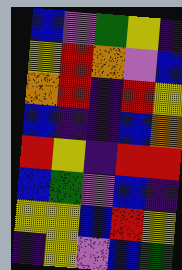[["blue", "violet", "green", "yellow", "indigo"], ["yellow", "red", "orange", "violet", "blue"], ["orange", "red", "indigo", "red", "yellow"], ["blue", "indigo", "indigo", "blue", "orange"], ["red", "yellow", "indigo", "red", "red"], ["blue", "green", "violet", "blue", "indigo"], ["yellow", "yellow", "blue", "red", "yellow"], ["indigo", "yellow", "violet", "blue", "green"]]